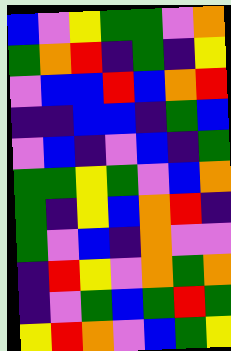[["blue", "violet", "yellow", "green", "green", "violet", "orange"], ["green", "orange", "red", "indigo", "green", "indigo", "yellow"], ["violet", "blue", "blue", "red", "blue", "orange", "red"], ["indigo", "indigo", "blue", "blue", "indigo", "green", "blue"], ["violet", "blue", "indigo", "violet", "blue", "indigo", "green"], ["green", "green", "yellow", "green", "violet", "blue", "orange"], ["green", "indigo", "yellow", "blue", "orange", "red", "indigo"], ["green", "violet", "blue", "indigo", "orange", "violet", "violet"], ["indigo", "red", "yellow", "violet", "orange", "green", "orange"], ["indigo", "violet", "green", "blue", "green", "red", "green"], ["yellow", "red", "orange", "violet", "blue", "green", "yellow"]]